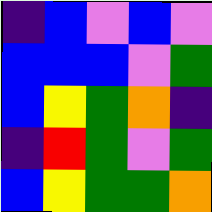[["indigo", "blue", "violet", "blue", "violet"], ["blue", "blue", "blue", "violet", "green"], ["blue", "yellow", "green", "orange", "indigo"], ["indigo", "red", "green", "violet", "green"], ["blue", "yellow", "green", "green", "orange"]]